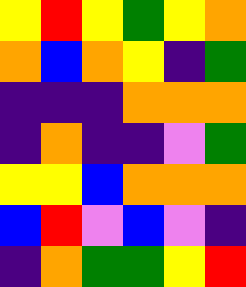[["yellow", "red", "yellow", "green", "yellow", "orange"], ["orange", "blue", "orange", "yellow", "indigo", "green"], ["indigo", "indigo", "indigo", "orange", "orange", "orange"], ["indigo", "orange", "indigo", "indigo", "violet", "green"], ["yellow", "yellow", "blue", "orange", "orange", "orange"], ["blue", "red", "violet", "blue", "violet", "indigo"], ["indigo", "orange", "green", "green", "yellow", "red"]]